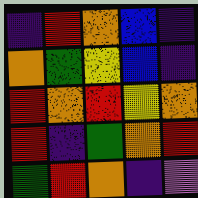[["indigo", "red", "orange", "blue", "indigo"], ["orange", "green", "yellow", "blue", "indigo"], ["red", "orange", "red", "yellow", "orange"], ["red", "indigo", "green", "orange", "red"], ["green", "red", "orange", "indigo", "violet"]]